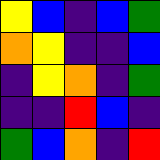[["yellow", "blue", "indigo", "blue", "green"], ["orange", "yellow", "indigo", "indigo", "blue"], ["indigo", "yellow", "orange", "indigo", "green"], ["indigo", "indigo", "red", "blue", "indigo"], ["green", "blue", "orange", "indigo", "red"]]